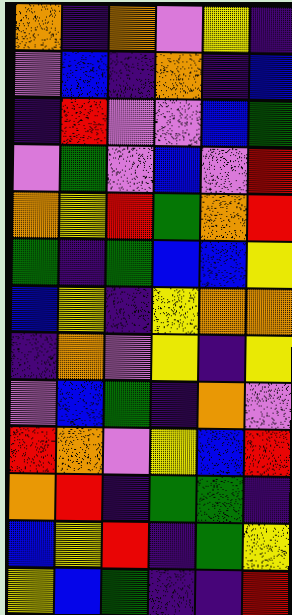[["orange", "indigo", "orange", "violet", "yellow", "indigo"], ["violet", "blue", "indigo", "orange", "indigo", "blue"], ["indigo", "red", "violet", "violet", "blue", "green"], ["violet", "green", "violet", "blue", "violet", "red"], ["orange", "yellow", "red", "green", "orange", "red"], ["green", "indigo", "green", "blue", "blue", "yellow"], ["blue", "yellow", "indigo", "yellow", "orange", "orange"], ["indigo", "orange", "violet", "yellow", "indigo", "yellow"], ["violet", "blue", "green", "indigo", "orange", "violet"], ["red", "orange", "violet", "yellow", "blue", "red"], ["orange", "red", "indigo", "green", "green", "indigo"], ["blue", "yellow", "red", "indigo", "green", "yellow"], ["yellow", "blue", "green", "indigo", "indigo", "red"]]